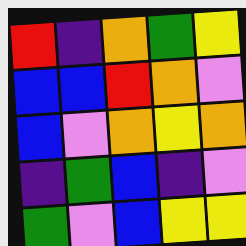[["red", "indigo", "orange", "green", "yellow"], ["blue", "blue", "red", "orange", "violet"], ["blue", "violet", "orange", "yellow", "orange"], ["indigo", "green", "blue", "indigo", "violet"], ["green", "violet", "blue", "yellow", "yellow"]]